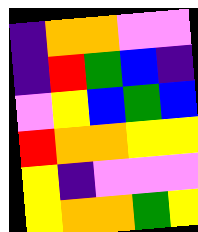[["indigo", "orange", "orange", "violet", "violet"], ["indigo", "red", "green", "blue", "indigo"], ["violet", "yellow", "blue", "green", "blue"], ["red", "orange", "orange", "yellow", "yellow"], ["yellow", "indigo", "violet", "violet", "violet"], ["yellow", "orange", "orange", "green", "yellow"]]